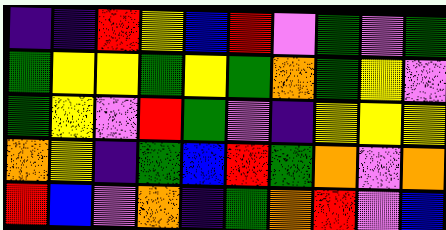[["indigo", "indigo", "red", "yellow", "blue", "red", "violet", "green", "violet", "green"], ["green", "yellow", "yellow", "green", "yellow", "green", "orange", "green", "yellow", "violet"], ["green", "yellow", "violet", "red", "green", "violet", "indigo", "yellow", "yellow", "yellow"], ["orange", "yellow", "indigo", "green", "blue", "red", "green", "orange", "violet", "orange"], ["red", "blue", "violet", "orange", "indigo", "green", "orange", "red", "violet", "blue"]]